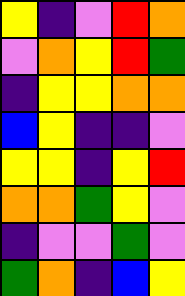[["yellow", "indigo", "violet", "red", "orange"], ["violet", "orange", "yellow", "red", "green"], ["indigo", "yellow", "yellow", "orange", "orange"], ["blue", "yellow", "indigo", "indigo", "violet"], ["yellow", "yellow", "indigo", "yellow", "red"], ["orange", "orange", "green", "yellow", "violet"], ["indigo", "violet", "violet", "green", "violet"], ["green", "orange", "indigo", "blue", "yellow"]]